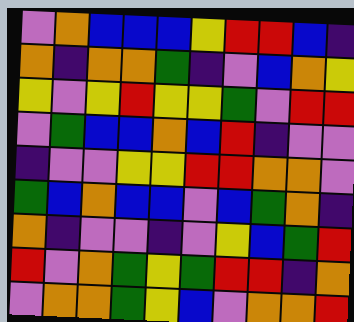[["violet", "orange", "blue", "blue", "blue", "yellow", "red", "red", "blue", "indigo"], ["orange", "indigo", "orange", "orange", "green", "indigo", "violet", "blue", "orange", "yellow"], ["yellow", "violet", "yellow", "red", "yellow", "yellow", "green", "violet", "red", "red"], ["violet", "green", "blue", "blue", "orange", "blue", "red", "indigo", "violet", "violet"], ["indigo", "violet", "violet", "yellow", "yellow", "red", "red", "orange", "orange", "violet"], ["green", "blue", "orange", "blue", "blue", "violet", "blue", "green", "orange", "indigo"], ["orange", "indigo", "violet", "violet", "indigo", "violet", "yellow", "blue", "green", "red"], ["red", "violet", "orange", "green", "yellow", "green", "red", "red", "indigo", "orange"], ["violet", "orange", "orange", "green", "yellow", "blue", "violet", "orange", "orange", "red"]]